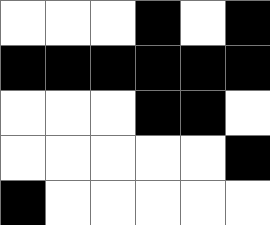[["white", "white", "white", "black", "white", "black"], ["black", "black", "black", "black", "black", "black"], ["white", "white", "white", "black", "black", "white"], ["white", "white", "white", "white", "white", "black"], ["black", "white", "white", "white", "white", "white"]]